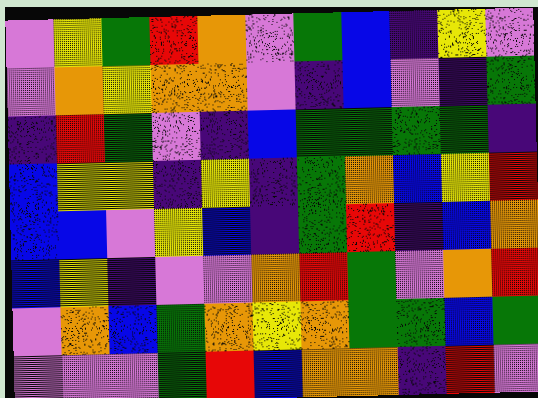[["violet", "yellow", "green", "red", "orange", "violet", "green", "blue", "indigo", "yellow", "violet"], ["violet", "orange", "yellow", "orange", "orange", "violet", "indigo", "blue", "violet", "indigo", "green"], ["indigo", "red", "green", "violet", "indigo", "blue", "green", "green", "green", "green", "indigo"], ["blue", "yellow", "yellow", "indigo", "yellow", "indigo", "green", "orange", "blue", "yellow", "red"], ["blue", "blue", "violet", "yellow", "blue", "indigo", "green", "red", "indigo", "blue", "orange"], ["blue", "yellow", "indigo", "violet", "violet", "orange", "red", "green", "violet", "orange", "red"], ["violet", "orange", "blue", "green", "orange", "yellow", "orange", "green", "green", "blue", "green"], ["violet", "violet", "violet", "green", "red", "blue", "orange", "orange", "indigo", "red", "violet"]]